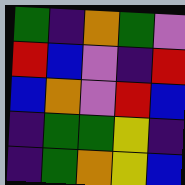[["green", "indigo", "orange", "green", "violet"], ["red", "blue", "violet", "indigo", "red"], ["blue", "orange", "violet", "red", "blue"], ["indigo", "green", "green", "yellow", "indigo"], ["indigo", "green", "orange", "yellow", "blue"]]